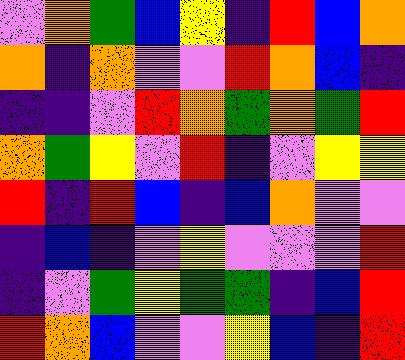[["violet", "orange", "green", "blue", "yellow", "indigo", "red", "blue", "orange"], ["orange", "indigo", "orange", "violet", "violet", "red", "orange", "blue", "indigo"], ["indigo", "indigo", "violet", "red", "orange", "green", "orange", "green", "red"], ["orange", "green", "yellow", "violet", "red", "indigo", "violet", "yellow", "yellow"], ["red", "indigo", "red", "blue", "indigo", "blue", "orange", "violet", "violet"], ["indigo", "blue", "indigo", "violet", "yellow", "violet", "violet", "violet", "red"], ["indigo", "violet", "green", "yellow", "green", "green", "indigo", "blue", "red"], ["red", "orange", "blue", "violet", "violet", "yellow", "blue", "indigo", "red"]]